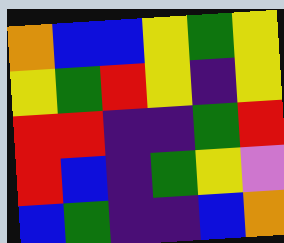[["orange", "blue", "blue", "yellow", "green", "yellow"], ["yellow", "green", "red", "yellow", "indigo", "yellow"], ["red", "red", "indigo", "indigo", "green", "red"], ["red", "blue", "indigo", "green", "yellow", "violet"], ["blue", "green", "indigo", "indigo", "blue", "orange"]]